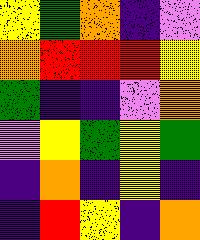[["yellow", "green", "orange", "indigo", "violet"], ["orange", "red", "red", "red", "yellow"], ["green", "indigo", "indigo", "violet", "orange"], ["violet", "yellow", "green", "yellow", "green"], ["indigo", "orange", "indigo", "yellow", "indigo"], ["indigo", "red", "yellow", "indigo", "orange"]]